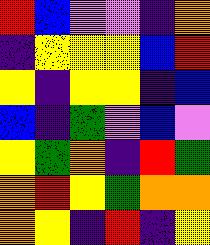[["red", "blue", "violet", "violet", "indigo", "orange"], ["indigo", "yellow", "yellow", "yellow", "blue", "red"], ["yellow", "indigo", "yellow", "yellow", "indigo", "blue"], ["blue", "indigo", "green", "violet", "blue", "violet"], ["yellow", "green", "orange", "indigo", "red", "green"], ["orange", "red", "yellow", "green", "orange", "orange"], ["orange", "yellow", "indigo", "red", "indigo", "yellow"]]